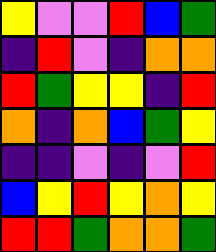[["yellow", "violet", "violet", "red", "blue", "green"], ["indigo", "red", "violet", "indigo", "orange", "orange"], ["red", "green", "yellow", "yellow", "indigo", "red"], ["orange", "indigo", "orange", "blue", "green", "yellow"], ["indigo", "indigo", "violet", "indigo", "violet", "red"], ["blue", "yellow", "red", "yellow", "orange", "yellow"], ["red", "red", "green", "orange", "orange", "green"]]